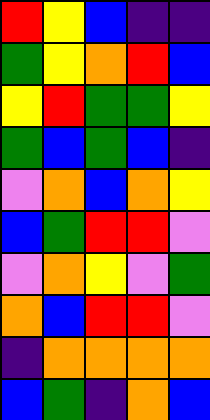[["red", "yellow", "blue", "indigo", "indigo"], ["green", "yellow", "orange", "red", "blue"], ["yellow", "red", "green", "green", "yellow"], ["green", "blue", "green", "blue", "indigo"], ["violet", "orange", "blue", "orange", "yellow"], ["blue", "green", "red", "red", "violet"], ["violet", "orange", "yellow", "violet", "green"], ["orange", "blue", "red", "red", "violet"], ["indigo", "orange", "orange", "orange", "orange"], ["blue", "green", "indigo", "orange", "blue"]]